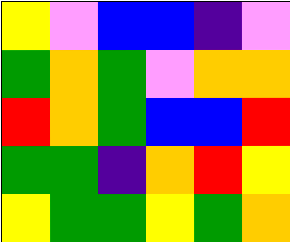[["yellow", "violet", "blue", "blue", "indigo", "violet"], ["green", "orange", "green", "violet", "orange", "orange"], ["red", "orange", "green", "blue", "blue", "red"], ["green", "green", "indigo", "orange", "red", "yellow"], ["yellow", "green", "green", "yellow", "green", "orange"]]